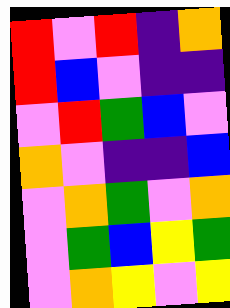[["red", "violet", "red", "indigo", "orange"], ["red", "blue", "violet", "indigo", "indigo"], ["violet", "red", "green", "blue", "violet"], ["orange", "violet", "indigo", "indigo", "blue"], ["violet", "orange", "green", "violet", "orange"], ["violet", "green", "blue", "yellow", "green"], ["violet", "orange", "yellow", "violet", "yellow"]]